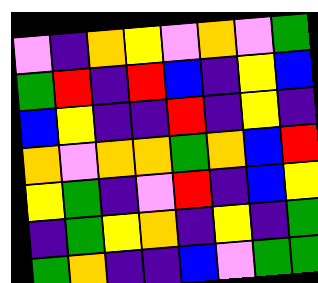[["violet", "indigo", "orange", "yellow", "violet", "orange", "violet", "green"], ["green", "red", "indigo", "red", "blue", "indigo", "yellow", "blue"], ["blue", "yellow", "indigo", "indigo", "red", "indigo", "yellow", "indigo"], ["orange", "violet", "orange", "orange", "green", "orange", "blue", "red"], ["yellow", "green", "indigo", "violet", "red", "indigo", "blue", "yellow"], ["indigo", "green", "yellow", "orange", "indigo", "yellow", "indigo", "green"], ["green", "orange", "indigo", "indigo", "blue", "violet", "green", "green"]]